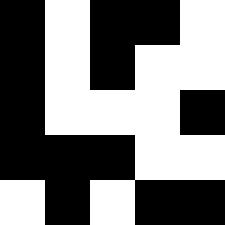[["black", "white", "black", "black", "white"], ["black", "white", "black", "white", "white"], ["black", "white", "white", "white", "black"], ["black", "black", "black", "white", "white"], ["white", "black", "white", "black", "black"]]